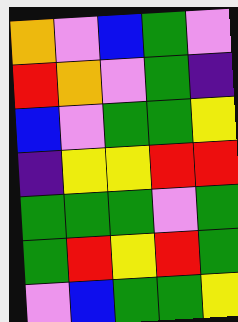[["orange", "violet", "blue", "green", "violet"], ["red", "orange", "violet", "green", "indigo"], ["blue", "violet", "green", "green", "yellow"], ["indigo", "yellow", "yellow", "red", "red"], ["green", "green", "green", "violet", "green"], ["green", "red", "yellow", "red", "green"], ["violet", "blue", "green", "green", "yellow"]]